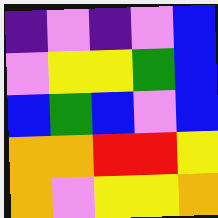[["indigo", "violet", "indigo", "violet", "blue"], ["violet", "yellow", "yellow", "green", "blue"], ["blue", "green", "blue", "violet", "blue"], ["orange", "orange", "red", "red", "yellow"], ["orange", "violet", "yellow", "yellow", "orange"]]